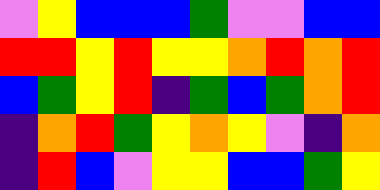[["violet", "yellow", "blue", "blue", "blue", "green", "violet", "violet", "blue", "blue"], ["red", "red", "yellow", "red", "yellow", "yellow", "orange", "red", "orange", "red"], ["blue", "green", "yellow", "red", "indigo", "green", "blue", "green", "orange", "red"], ["indigo", "orange", "red", "green", "yellow", "orange", "yellow", "violet", "indigo", "orange"], ["indigo", "red", "blue", "violet", "yellow", "yellow", "blue", "blue", "green", "yellow"]]